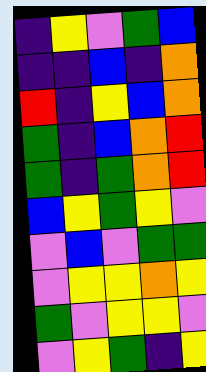[["indigo", "yellow", "violet", "green", "blue"], ["indigo", "indigo", "blue", "indigo", "orange"], ["red", "indigo", "yellow", "blue", "orange"], ["green", "indigo", "blue", "orange", "red"], ["green", "indigo", "green", "orange", "red"], ["blue", "yellow", "green", "yellow", "violet"], ["violet", "blue", "violet", "green", "green"], ["violet", "yellow", "yellow", "orange", "yellow"], ["green", "violet", "yellow", "yellow", "violet"], ["violet", "yellow", "green", "indigo", "yellow"]]